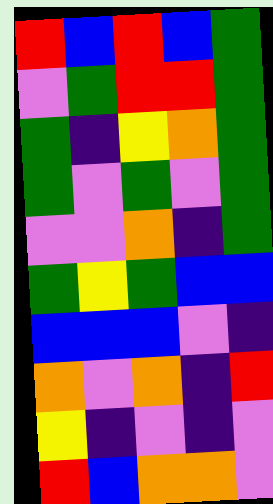[["red", "blue", "red", "blue", "green"], ["violet", "green", "red", "red", "green"], ["green", "indigo", "yellow", "orange", "green"], ["green", "violet", "green", "violet", "green"], ["violet", "violet", "orange", "indigo", "green"], ["green", "yellow", "green", "blue", "blue"], ["blue", "blue", "blue", "violet", "indigo"], ["orange", "violet", "orange", "indigo", "red"], ["yellow", "indigo", "violet", "indigo", "violet"], ["red", "blue", "orange", "orange", "violet"]]